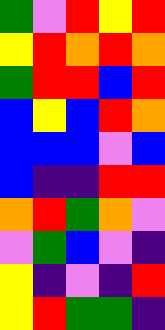[["green", "violet", "red", "yellow", "red"], ["yellow", "red", "orange", "red", "orange"], ["green", "red", "red", "blue", "red"], ["blue", "yellow", "blue", "red", "orange"], ["blue", "blue", "blue", "violet", "blue"], ["blue", "indigo", "indigo", "red", "red"], ["orange", "red", "green", "orange", "violet"], ["violet", "green", "blue", "violet", "indigo"], ["yellow", "indigo", "violet", "indigo", "red"], ["yellow", "red", "green", "green", "indigo"]]